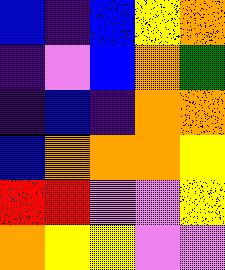[["blue", "indigo", "blue", "yellow", "orange"], ["indigo", "violet", "blue", "orange", "green"], ["indigo", "blue", "indigo", "orange", "orange"], ["blue", "orange", "orange", "orange", "yellow"], ["red", "red", "violet", "violet", "yellow"], ["orange", "yellow", "yellow", "violet", "violet"]]